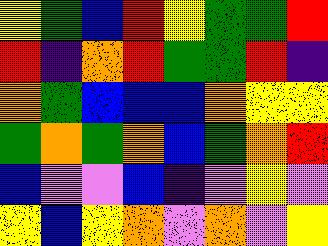[["yellow", "green", "blue", "red", "yellow", "green", "green", "red"], ["red", "indigo", "orange", "red", "green", "green", "red", "indigo"], ["orange", "green", "blue", "blue", "blue", "orange", "yellow", "yellow"], ["green", "orange", "green", "orange", "blue", "green", "orange", "red"], ["blue", "violet", "violet", "blue", "indigo", "violet", "yellow", "violet"], ["yellow", "blue", "yellow", "orange", "violet", "orange", "violet", "yellow"]]